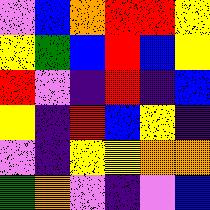[["violet", "blue", "orange", "red", "red", "yellow"], ["yellow", "green", "blue", "red", "blue", "yellow"], ["red", "violet", "indigo", "red", "indigo", "blue"], ["yellow", "indigo", "red", "blue", "yellow", "indigo"], ["violet", "indigo", "yellow", "yellow", "orange", "orange"], ["green", "orange", "violet", "indigo", "violet", "blue"]]